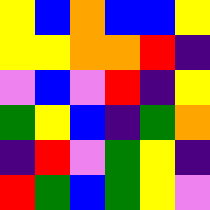[["yellow", "blue", "orange", "blue", "blue", "yellow"], ["yellow", "yellow", "orange", "orange", "red", "indigo"], ["violet", "blue", "violet", "red", "indigo", "yellow"], ["green", "yellow", "blue", "indigo", "green", "orange"], ["indigo", "red", "violet", "green", "yellow", "indigo"], ["red", "green", "blue", "green", "yellow", "violet"]]